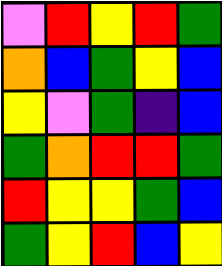[["violet", "red", "yellow", "red", "green"], ["orange", "blue", "green", "yellow", "blue"], ["yellow", "violet", "green", "indigo", "blue"], ["green", "orange", "red", "red", "green"], ["red", "yellow", "yellow", "green", "blue"], ["green", "yellow", "red", "blue", "yellow"]]